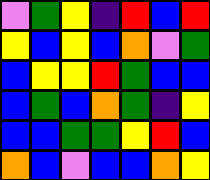[["violet", "green", "yellow", "indigo", "red", "blue", "red"], ["yellow", "blue", "yellow", "blue", "orange", "violet", "green"], ["blue", "yellow", "yellow", "red", "green", "blue", "blue"], ["blue", "green", "blue", "orange", "green", "indigo", "yellow"], ["blue", "blue", "green", "green", "yellow", "red", "blue"], ["orange", "blue", "violet", "blue", "blue", "orange", "yellow"]]